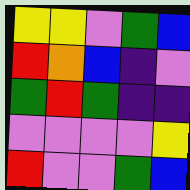[["yellow", "yellow", "violet", "green", "blue"], ["red", "orange", "blue", "indigo", "violet"], ["green", "red", "green", "indigo", "indigo"], ["violet", "violet", "violet", "violet", "yellow"], ["red", "violet", "violet", "green", "blue"]]